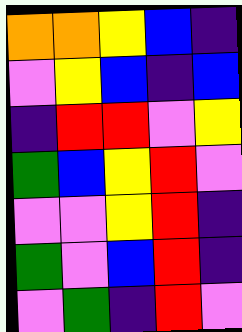[["orange", "orange", "yellow", "blue", "indigo"], ["violet", "yellow", "blue", "indigo", "blue"], ["indigo", "red", "red", "violet", "yellow"], ["green", "blue", "yellow", "red", "violet"], ["violet", "violet", "yellow", "red", "indigo"], ["green", "violet", "blue", "red", "indigo"], ["violet", "green", "indigo", "red", "violet"]]